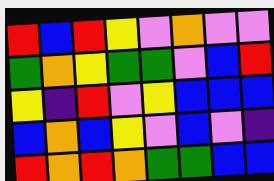[["red", "blue", "red", "yellow", "violet", "orange", "violet", "violet"], ["green", "orange", "yellow", "green", "green", "violet", "blue", "red"], ["yellow", "indigo", "red", "violet", "yellow", "blue", "blue", "blue"], ["blue", "orange", "blue", "yellow", "violet", "blue", "violet", "indigo"], ["red", "orange", "red", "orange", "green", "green", "blue", "blue"]]